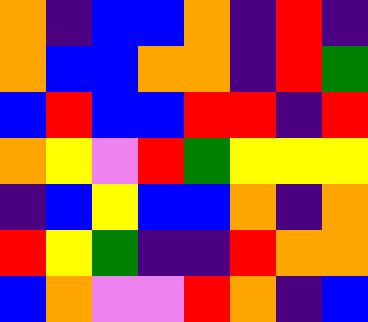[["orange", "indigo", "blue", "blue", "orange", "indigo", "red", "indigo"], ["orange", "blue", "blue", "orange", "orange", "indigo", "red", "green"], ["blue", "red", "blue", "blue", "red", "red", "indigo", "red"], ["orange", "yellow", "violet", "red", "green", "yellow", "yellow", "yellow"], ["indigo", "blue", "yellow", "blue", "blue", "orange", "indigo", "orange"], ["red", "yellow", "green", "indigo", "indigo", "red", "orange", "orange"], ["blue", "orange", "violet", "violet", "red", "orange", "indigo", "blue"]]